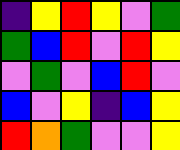[["indigo", "yellow", "red", "yellow", "violet", "green"], ["green", "blue", "red", "violet", "red", "yellow"], ["violet", "green", "violet", "blue", "red", "violet"], ["blue", "violet", "yellow", "indigo", "blue", "yellow"], ["red", "orange", "green", "violet", "violet", "yellow"]]